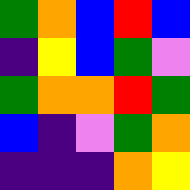[["green", "orange", "blue", "red", "blue"], ["indigo", "yellow", "blue", "green", "violet"], ["green", "orange", "orange", "red", "green"], ["blue", "indigo", "violet", "green", "orange"], ["indigo", "indigo", "indigo", "orange", "yellow"]]